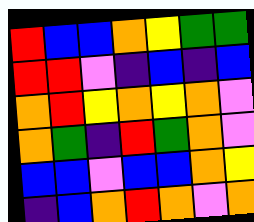[["red", "blue", "blue", "orange", "yellow", "green", "green"], ["red", "red", "violet", "indigo", "blue", "indigo", "blue"], ["orange", "red", "yellow", "orange", "yellow", "orange", "violet"], ["orange", "green", "indigo", "red", "green", "orange", "violet"], ["blue", "blue", "violet", "blue", "blue", "orange", "yellow"], ["indigo", "blue", "orange", "red", "orange", "violet", "orange"]]